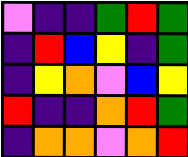[["violet", "indigo", "indigo", "green", "red", "green"], ["indigo", "red", "blue", "yellow", "indigo", "green"], ["indigo", "yellow", "orange", "violet", "blue", "yellow"], ["red", "indigo", "indigo", "orange", "red", "green"], ["indigo", "orange", "orange", "violet", "orange", "red"]]